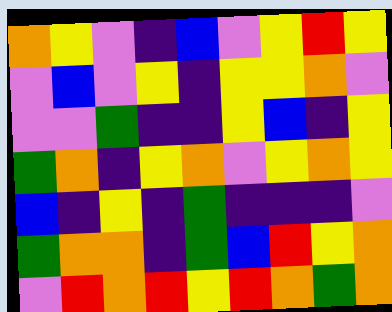[["orange", "yellow", "violet", "indigo", "blue", "violet", "yellow", "red", "yellow"], ["violet", "blue", "violet", "yellow", "indigo", "yellow", "yellow", "orange", "violet"], ["violet", "violet", "green", "indigo", "indigo", "yellow", "blue", "indigo", "yellow"], ["green", "orange", "indigo", "yellow", "orange", "violet", "yellow", "orange", "yellow"], ["blue", "indigo", "yellow", "indigo", "green", "indigo", "indigo", "indigo", "violet"], ["green", "orange", "orange", "indigo", "green", "blue", "red", "yellow", "orange"], ["violet", "red", "orange", "red", "yellow", "red", "orange", "green", "orange"]]